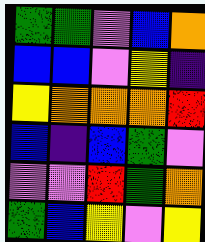[["green", "green", "violet", "blue", "orange"], ["blue", "blue", "violet", "yellow", "indigo"], ["yellow", "orange", "orange", "orange", "red"], ["blue", "indigo", "blue", "green", "violet"], ["violet", "violet", "red", "green", "orange"], ["green", "blue", "yellow", "violet", "yellow"]]